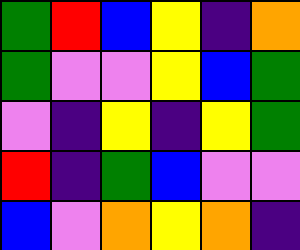[["green", "red", "blue", "yellow", "indigo", "orange"], ["green", "violet", "violet", "yellow", "blue", "green"], ["violet", "indigo", "yellow", "indigo", "yellow", "green"], ["red", "indigo", "green", "blue", "violet", "violet"], ["blue", "violet", "orange", "yellow", "orange", "indigo"]]